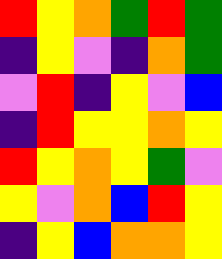[["red", "yellow", "orange", "green", "red", "green"], ["indigo", "yellow", "violet", "indigo", "orange", "green"], ["violet", "red", "indigo", "yellow", "violet", "blue"], ["indigo", "red", "yellow", "yellow", "orange", "yellow"], ["red", "yellow", "orange", "yellow", "green", "violet"], ["yellow", "violet", "orange", "blue", "red", "yellow"], ["indigo", "yellow", "blue", "orange", "orange", "yellow"]]